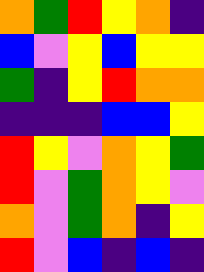[["orange", "green", "red", "yellow", "orange", "indigo"], ["blue", "violet", "yellow", "blue", "yellow", "yellow"], ["green", "indigo", "yellow", "red", "orange", "orange"], ["indigo", "indigo", "indigo", "blue", "blue", "yellow"], ["red", "yellow", "violet", "orange", "yellow", "green"], ["red", "violet", "green", "orange", "yellow", "violet"], ["orange", "violet", "green", "orange", "indigo", "yellow"], ["red", "violet", "blue", "indigo", "blue", "indigo"]]